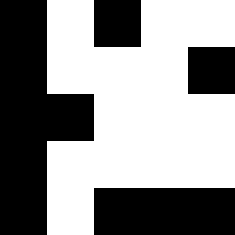[["black", "white", "black", "white", "white"], ["black", "white", "white", "white", "black"], ["black", "black", "white", "white", "white"], ["black", "white", "white", "white", "white"], ["black", "white", "black", "black", "black"]]